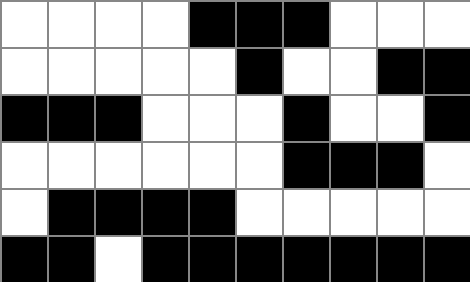[["white", "white", "white", "white", "black", "black", "black", "white", "white", "white"], ["white", "white", "white", "white", "white", "black", "white", "white", "black", "black"], ["black", "black", "black", "white", "white", "white", "black", "white", "white", "black"], ["white", "white", "white", "white", "white", "white", "black", "black", "black", "white"], ["white", "black", "black", "black", "black", "white", "white", "white", "white", "white"], ["black", "black", "white", "black", "black", "black", "black", "black", "black", "black"]]